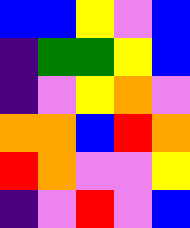[["blue", "blue", "yellow", "violet", "blue"], ["indigo", "green", "green", "yellow", "blue"], ["indigo", "violet", "yellow", "orange", "violet"], ["orange", "orange", "blue", "red", "orange"], ["red", "orange", "violet", "violet", "yellow"], ["indigo", "violet", "red", "violet", "blue"]]